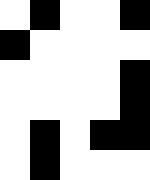[["white", "black", "white", "white", "black"], ["black", "white", "white", "white", "white"], ["white", "white", "white", "white", "black"], ["white", "white", "white", "white", "black"], ["white", "black", "white", "black", "black"], ["white", "black", "white", "white", "white"]]